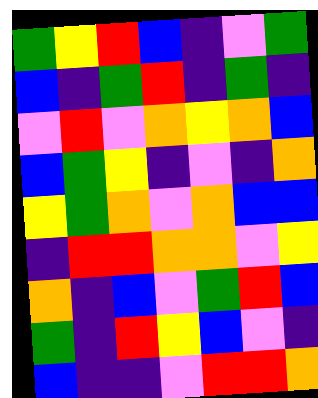[["green", "yellow", "red", "blue", "indigo", "violet", "green"], ["blue", "indigo", "green", "red", "indigo", "green", "indigo"], ["violet", "red", "violet", "orange", "yellow", "orange", "blue"], ["blue", "green", "yellow", "indigo", "violet", "indigo", "orange"], ["yellow", "green", "orange", "violet", "orange", "blue", "blue"], ["indigo", "red", "red", "orange", "orange", "violet", "yellow"], ["orange", "indigo", "blue", "violet", "green", "red", "blue"], ["green", "indigo", "red", "yellow", "blue", "violet", "indigo"], ["blue", "indigo", "indigo", "violet", "red", "red", "orange"]]